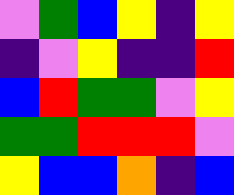[["violet", "green", "blue", "yellow", "indigo", "yellow"], ["indigo", "violet", "yellow", "indigo", "indigo", "red"], ["blue", "red", "green", "green", "violet", "yellow"], ["green", "green", "red", "red", "red", "violet"], ["yellow", "blue", "blue", "orange", "indigo", "blue"]]